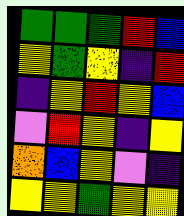[["green", "green", "green", "red", "blue"], ["yellow", "green", "yellow", "indigo", "red"], ["indigo", "yellow", "red", "yellow", "blue"], ["violet", "red", "yellow", "indigo", "yellow"], ["orange", "blue", "yellow", "violet", "indigo"], ["yellow", "yellow", "green", "yellow", "yellow"]]